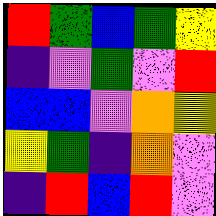[["red", "green", "blue", "green", "yellow"], ["indigo", "violet", "green", "violet", "red"], ["blue", "blue", "violet", "orange", "yellow"], ["yellow", "green", "indigo", "orange", "violet"], ["indigo", "red", "blue", "red", "violet"]]